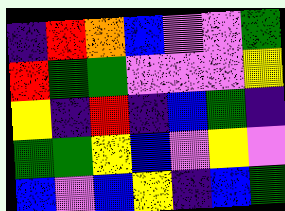[["indigo", "red", "orange", "blue", "violet", "violet", "green"], ["red", "green", "green", "violet", "violet", "violet", "yellow"], ["yellow", "indigo", "red", "indigo", "blue", "green", "indigo"], ["green", "green", "yellow", "blue", "violet", "yellow", "violet"], ["blue", "violet", "blue", "yellow", "indigo", "blue", "green"]]